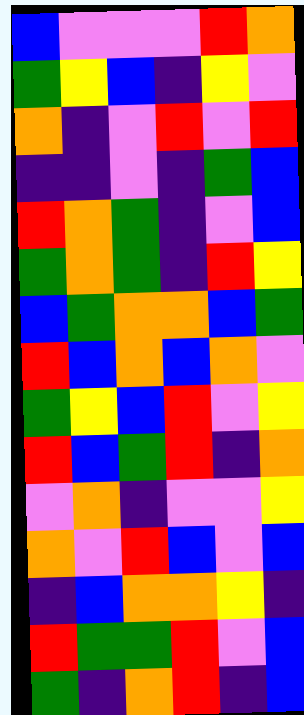[["blue", "violet", "violet", "violet", "red", "orange"], ["green", "yellow", "blue", "indigo", "yellow", "violet"], ["orange", "indigo", "violet", "red", "violet", "red"], ["indigo", "indigo", "violet", "indigo", "green", "blue"], ["red", "orange", "green", "indigo", "violet", "blue"], ["green", "orange", "green", "indigo", "red", "yellow"], ["blue", "green", "orange", "orange", "blue", "green"], ["red", "blue", "orange", "blue", "orange", "violet"], ["green", "yellow", "blue", "red", "violet", "yellow"], ["red", "blue", "green", "red", "indigo", "orange"], ["violet", "orange", "indigo", "violet", "violet", "yellow"], ["orange", "violet", "red", "blue", "violet", "blue"], ["indigo", "blue", "orange", "orange", "yellow", "indigo"], ["red", "green", "green", "red", "violet", "blue"], ["green", "indigo", "orange", "red", "indigo", "blue"]]